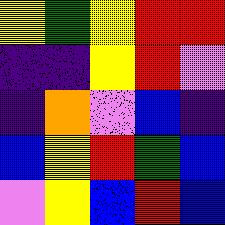[["yellow", "green", "yellow", "red", "red"], ["indigo", "indigo", "yellow", "red", "violet"], ["indigo", "orange", "violet", "blue", "indigo"], ["blue", "yellow", "red", "green", "blue"], ["violet", "yellow", "blue", "red", "blue"]]